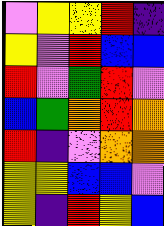[["violet", "yellow", "yellow", "red", "indigo"], ["yellow", "violet", "red", "blue", "blue"], ["red", "violet", "green", "red", "violet"], ["blue", "green", "orange", "red", "orange"], ["red", "indigo", "violet", "orange", "orange"], ["yellow", "yellow", "blue", "blue", "violet"], ["yellow", "indigo", "red", "yellow", "blue"]]